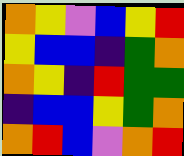[["orange", "yellow", "violet", "blue", "yellow", "red"], ["yellow", "blue", "blue", "indigo", "green", "orange"], ["orange", "yellow", "indigo", "red", "green", "green"], ["indigo", "blue", "blue", "yellow", "green", "orange"], ["orange", "red", "blue", "violet", "orange", "red"]]